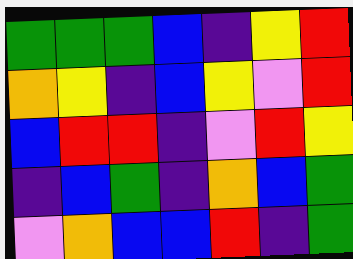[["green", "green", "green", "blue", "indigo", "yellow", "red"], ["orange", "yellow", "indigo", "blue", "yellow", "violet", "red"], ["blue", "red", "red", "indigo", "violet", "red", "yellow"], ["indigo", "blue", "green", "indigo", "orange", "blue", "green"], ["violet", "orange", "blue", "blue", "red", "indigo", "green"]]